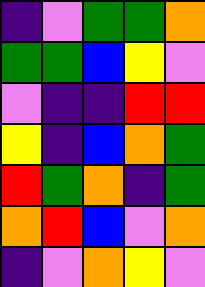[["indigo", "violet", "green", "green", "orange"], ["green", "green", "blue", "yellow", "violet"], ["violet", "indigo", "indigo", "red", "red"], ["yellow", "indigo", "blue", "orange", "green"], ["red", "green", "orange", "indigo", "green"], ["orange", "red", "blue", "violet", "orange"], ["indigo", "violet", "orange", "yellow", "violet"]]